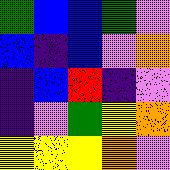[["green", "blue", "blue", "green", "violet"], ["blue", "indigo", "blue", "violet", "orange"], ["indigo", "blue", "red", "indigo", "violet"], ["indigo", "violet", "green", "yellow", "orange"], ["yellow", "yellow", "yellow", "orange", "violet"]]